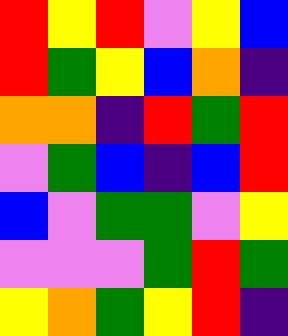[["red", "yellow", "red", "violet", "yellow", "blue"], ["red", "green", "yellow", "blue", "orange", "indigo"], ["orange", "orange", "indigo", "red", "green", "red"], ["violet", "green", "blue", "indigo", "blue", "red"], ["blue", "violet", "green", "green", "violet", "yellow"], ["violet", "violet", "violet", "green", "red", "green"], ["yellow", "orange", "green", "yellow", "red", "indigo"]]